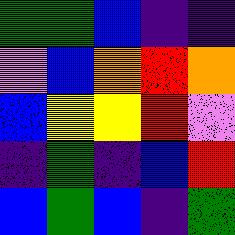[["green", "green", "blue", "indigo", "indigo"], ["violet", "blue", "orange", "red", "orange"], ["blue", "yellow", "yellow", "red", "violet"], ["indigo", "green", "indigo", "blue", "red"], ["blue", "green", "blue", "indigo", "green"]]